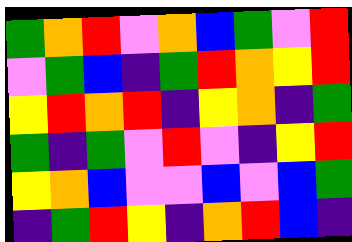[["green", "orange", "red", "violet", "orange", "blue", "green", "violet", "red"], ["violet", "green", "blue", "indigo", "green", "red", "orange", "yellow", "red"], ["yellow", "red", "orange", "red", "indigo", "yellow", "orange", "indigo", "green"], ["green", "indigo", "green", "violet", "red", "violet", "indigo", "yellow", "red"], ["yellow", "orange", "blue", "violet", "violet", "blue", "violet", "blue", "green"], ["indigo", "green", "red", "yellow", "indigo", "orange", "red", "blue", "indigo"]]